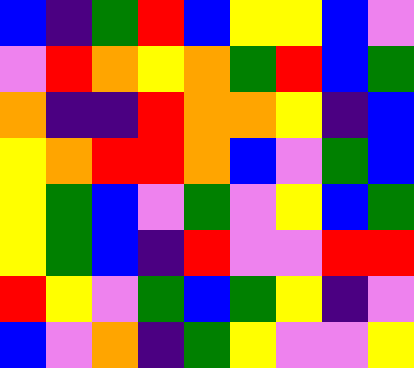[["blue", "indigo", "green", "red", "blue", "yellow", "yellow", "blue", "violet"], ["violet", "red", "orange", "yellow", "orange", "green", "red", "blue", "green"], ["orange", "indigo", "indigo", "red", "orange", "orange", "yellow", "indigo", "blue"], ["yellow", "orange", "red", "red", "orange", "blue", "violet", "green", "blue"], ["yellow", "green", "blue", "violet", "green", "violet", "yellow", "blue", "green"], ["yellow", "green", "blue", "indigo", "red", "violet", "violet", "red", "red"], ["red", "yellow", "violet", "green", "blue", "green", "yellow", "indigo", "violet"], ["blue", "violet", "orange", "indigo", "green", "yellow", "violet", "violet", "yellow"]]